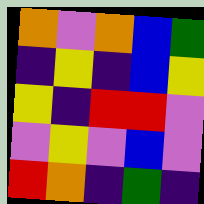[["orange", "violet", "orange", "blue", "green"], ["indigo", "yellow", "indigo", "blue", "yellow"], ["yellow", "indigo", "red", "red", "violet"], ["violet", "yellow", "violet", "blue", "violet"], ["red", "orange", "indigo", "green", "indigo"]]